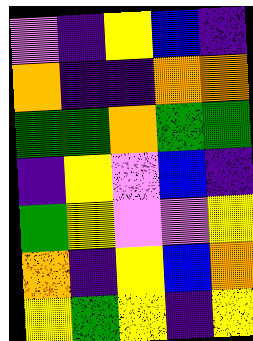[["violet", "indigo", "yellow", "blue", "indigo"], ["orange", "indigo", "indigo", "orange", "orange"], ["green", "green", "orange", "green", "green"], ["indigo", "yellow", "violet", "blue", "indigo"], ["green", "yellow", "violet", "violet", "yellow"], ["orange", "indigo", "yellow", "blue", "orange"], ["yellow", "green", "yellow", "indigo", "yellow"]]